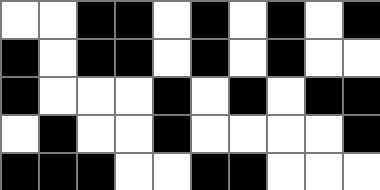[["white", "white", "black", "black", "white", "black", "white", "black", "white", "black"], ["black", "white", "black", "black", "white", "black", "white", "black", "white", "white"], ["black", "white", "white", "white", "black", "white", "black", "white", "black", "black"], ["white", "black", "white", "white", "black", "white", "white", "white", "white", "black"], ["black", "black", "black", "white", "white", "black", "black", "white", "white", "white"]]